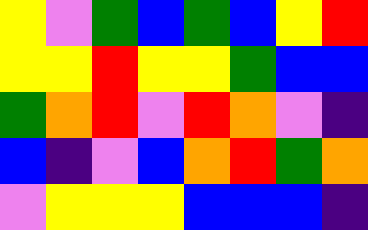[["yellow", "violet", "green", "blue", "green", "blue", "yellow", "red"], ["yellow", "yellow", "red", "yellow", "yellow", "green", "blue", "blue"], ["green", "orange", "red", "violet", "red", "orange", "violet", "indigo"], ["blue", "indigo", "violet", "blue", "orange", "red", "green", "orange"], ["violet", "yellow", "yellow", "yellow", "blue", "blue", "blue", "indigo"]]